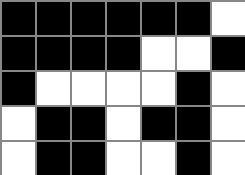[["black", "black", "black", "black", "black", "black", "white"], ["black", "black", "black", "black", "white", "white", "black"], ["black", "white", "white", "white", "white", "black", "white"], ["white", "black", "black", "white", "black", "black", "white"], ["white", "black", "black", "white", "white", "black", "white"]]